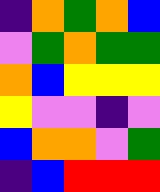[["indigo", "orange", "green", "orange", "blue"], ["violet", "green", "orange", "green", "green"], ["orange", "blue", "yellow", "yellow", "yellow"], ["yellow", "violet", "violet", "indigo", "violet"], ["blue", "orange", "orange", "violet", "green"], ["indigo", "blue", "red", "red", "red"]]